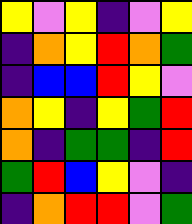[["yellow", "violet", "yellow", "indigo", "violet", "yellow"], ["indigo", "orange", "yellow", "red", "orange", "green"], ["indigo", "blue", "blue", "red", "yellow", "violet"], ["orange", "yellow", "indigo", "yellow", "green", "red"], ["orange", "indigo", "green", "green", "indigo", "red"], ["green", "red", "blue", "yellow", "violet", "indigo"], ["indigo", "orange", "red", "red", "violet", "green"]]